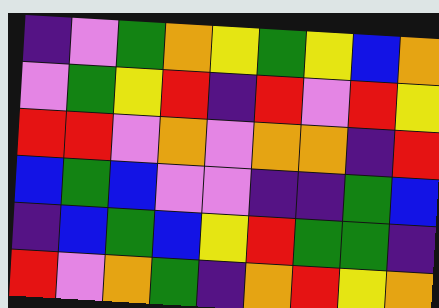[["indigo", "violet", "green", "orange", "yellow", "green", "yellow", "blue", "orange"], ["violet", "green", "yellow", "red", "indigo", "red", "violet", "red", "yellow"], ["red", "red", "violet", "orange", "violet", "orange", "orange", "indigo", "red"], ["blue", "green", "blue", "violet", "violet", "indigo", "indigo", "green", "blue"], ["indigo", "blue", "green", "blue", "yellow", "red", "green", "green", "indigo"], ["red", "violet", "orange", "green", "indigo", "orange", "red", "yellow", "orange"]]